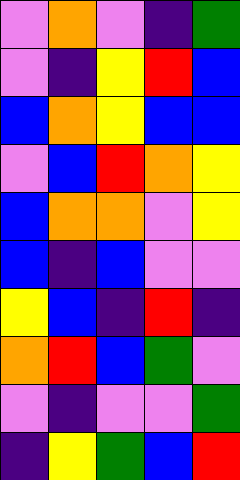[["violet", "orange", "violet", "indigo", "green"], ["violet", "indigo", "yellow", "red", "blue"], ["blue", "orange", "yellow", "blue", "blue"], ["violet", "blue", "red", "orange", "yellow"], ["blue", "orange", "orange", "violet", "yellow"], ["blue", "indigo", "blue", "violet", "violet"], ["yellow", "blue", "indigo", "red", "indigo"], ["orange", "red", "blue", "green", "violet"], ["violet", "indigo", "violet", "violet", "green"], ["indigo", "yellow", "green", "blue", "red"]]